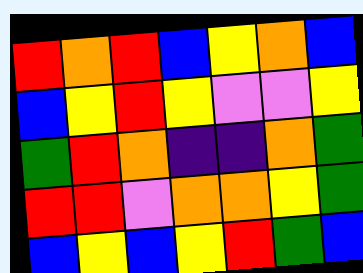[["red", "orange", "red", "blue", "yellow", "orange", "blue"], ["blue", "yellow", "red", "yellow", "violet", "violet", "yellow"], ["green", "red", "orange", "indigo", "indigo", "orange", "green"], ["red", "red", "violet", "orange", "orange", "yellow", "green"], ["blue", "yellow", "blue", "yellow", "red", "green", "blue"]]